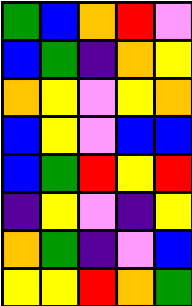[["green", "blue", "orange", "red", "violet"], ["blue", "green", "indigo", "orange", "yellow"], ["orange", "yellow", "violet", "yellow", "orange"], ["blue", "yellow", "violet", "blue", "blue"], ["blue", "green", "red", "yellow", "red"], ["indigo", "yellow", "violet", "indigo", "yellow"], ["orange", "green", "indigo", "violet", "blue"], ["yellow", "yellow", "red", "orange", "green"]]